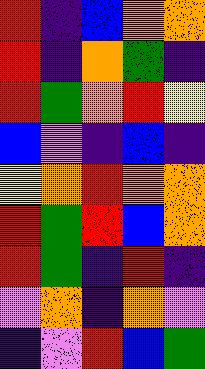[["red", "indigo", "blue", "orange", "orange"], ["red", "indigo", "orange", "green", "indigo"], ["red", "green", "orange", "red", "yellow"], ["blue", "violet", "indigo", "blue", "indigo"], ["yellow", "orange", "red", "orange", "orange"], ["red", "green", "red", "blue", "orange"], ["red", "green", "indigo", "red", "indigo"], ["violet", "orange", "indigo", "orange", "violet"], ["indigo", "violet", "red", "blue", "green"]]